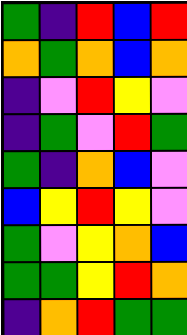[["green", "indigo", "red", "blue", "red"], ["orange", "green", "orange", "blue", "orange"], ["indigo", "violet", "red", "yellow", "violet"], ["indigo", "green", "violet", "red", "green"], ["green", "indigo", "orange", "blue", "violet"], ["blue", "yellow", "red", "yellow", "violet"], ["green", "violet", "yellow", "orange", "blue"], ["green", "green", "yellow", "red", "orange"], ["indigo", "orange", "red", "green", "green"]]